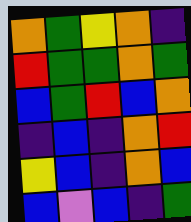[["orange", "green", "yellow", "orange", "indigo"], ["red", "green", "green", "orange", "green"], ["blue", "green", "red", "blue", "orange"], ["indigo", "blue", "indigo", "orange", "red"], ["yellow", "blue", "indigo", "orange", "blue"], ["blue", "violet", "blue", "indigo", "green"]]